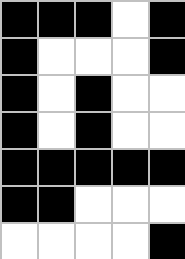[["black", "black", "black", "white", "black"], ["black", "white", "white", "white", "black"], ["black", "white", "black", "white", "white"], ["black", "white", "black", "white", "white"], ["black", "black", "black", "black", "black"], ["black", "black", "white", "white", "white"], ["white", "white", "white", "white", "black"]]